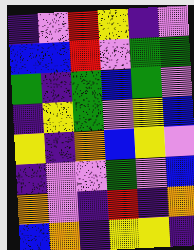[["indigo", "violet", "red", "yellow", "indigo", "violet"], ["blue", "blue", "red", "violet", "green", "green"], ["green", "indigo", "green", "blue", "green", "violet"], ["indigo", "yellow", "green", "violet", "yellow", "blue"], ["yellow", "indigo", "orange", "blue", "yellow", "violet"], ["indigo", "violet", "violet", "green", "violet", "blue"], ["orange", "violet", "indigo", "red", "indigo", "orange"], ["blue", "orange", "indigo", "yellow", "yellow", "indigo"]]